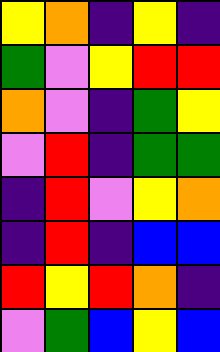[["yellow", "orange", "indigo", "yellow", "indigo"], ["green", "violet", "yellow", "red", "red"], ["orange", "violet", "indigo", "green", "yellow"], ["violet", "red", "indigo", "green", "green"], ["indigo", "red", "violet", "yellow", "orange"], ["indigo", "red", "indigo", "blue", "blue"], ["red", "yellow", "red", "orange", "indigo"], ["violet", "green", "blue", "yellow", "blue"]]